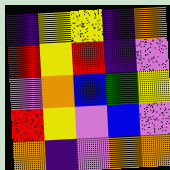[["indigo", "yellow", "yellow", "indigo", "orange"], ["red", "yellow", "red", "indigo", "violet"], ["violet", "orange", "blue", "green", "yellow"], ["red", "yellow", "violet", "blue", "violet"], ["orange", "indigo", "violet", "orange", "orange"]]